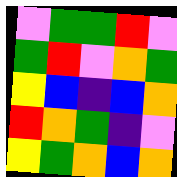[["violet", "green", "green", "red", "violet"], ["green", "red", "violet", "orange", "green"], ["yellow", "blue", "indigo", "blue", "orange"], ["red", "orange", "green", "indigo", "violet"], ["yellow", "green", "orange", "blue", "orange"]]